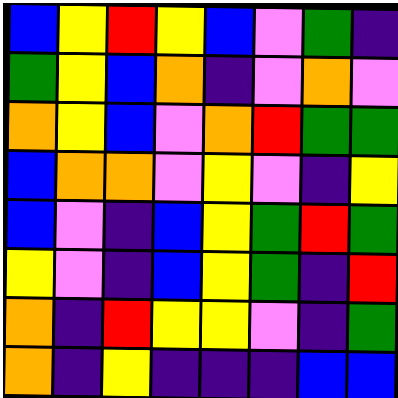[["blue", "yellow", "red", "yellow", "blue", "violet", "green", "indigo"], ["green", "yellow", "blue", "orange", "indigo", "violet", "orange", "violet"], ["orange", "yellow", "blue", "violet", "orange", "red", "green", "green"], ["blue", "orange", "orange", "violet", "yellow", "violet", "indigo", "yellow"], ["blue", "violet", "indigo", "blue", "yellow", "green", "red", "green"], ["yellow", "violet", "indigo", "blue", "yellow", "green", "indigo", "red"], ["orange", "indigo", "red", "yellow", "yellow", "violet", "indigo", "green"], ["orange", "indigo", "yellow", "indigo", "indigo", "indigo", "blue", "blue"]]